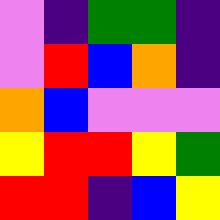[["violet", "indigo", "green", "green", "indigo"], ["violet", "red", "blue", "orange", "indigo"], ["orange", "blue", "violet", "violet", "violet"], ["yellow", "red", "red", "yellow", "green"], ["red", "red", "indigo", "blue", "yellow"]]